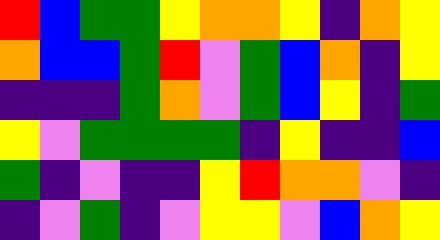[["red", "blue", "green", "green", "yellow", "orange", "orange", "yellow", "indigo", "orange", "yellow"], ["orange", "blue", "blue", "green", "red", "violet", "green", "blue", "orange", "indigo", "yellow"], ["indigo", "indigo", "indigo", "green", "orange", "violet", "green", "blue", "yellow", "indigo", "green"], ["yellow", "violet", "green", "green", "green", "green", "indigo", "yellow", "indigo", "indigo", "blue"], ["green", "indigo", "violet", "indigo", "indigo", "yellow", "red", "orange", "orange", "violet", "indigo"], ["indigo", "violet", "green", "indigo", "violet", "yellow", "yellow", "violet", "blue", "orange", "yellow"]]